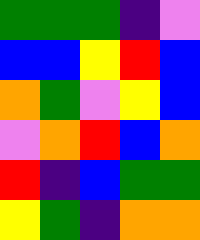[["green", "green", "green", "indigo", "violet"], ["blue", "blue", "yellow", "red", "blue"], ["orange", "green", "violet", "yellow", "blue"], ["violet", "orange", "red", "blue", "orange"], ["red", "indigo", "blue", "green", "green"], ["yellow", "green", "indigo", "orange", "orange"]]